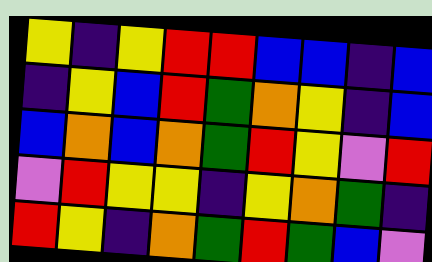[["yellow", "indigo", "yellow", "red", "red", "blue", "blue", "indigo", "blue"], ["indigo", "yellow", "blue", "red", "green", "orange", "yellow", "indigo", "blue"], ["blue", "orange", "blue", "orange", "green", "red", "yellow", "violet", "red"], ["violet", "red", "yellow", "yellow", "indigo", "yellow", "orange", "green", "indigo"], ["red", "yellow", "indigo", "orange", "green", "red", "green", "blue", "violet"]]